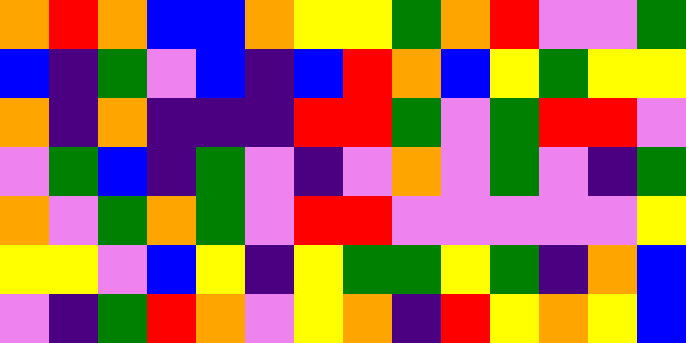[["orange", "red", "orange", "blue", "blue", "orange", "yellow", "yellow", "green", "orange", "red", "violet", "violet", "green"], ["blue", "indigo", "green", "violet", "blue", "indigo", "blue", "red", "orange", "blue", "yellow", "green", "yellow", "yellow"], ["orange", "indigo", "orange", "indigo", "indigo", "indigo", "red", "red", "green", "violet", "green", "red", "red", "violet"], ["violet", "green", "blue", "indigo", "green", "violet", "indigo", "violet", "orange", "violet", "green", "violet", "indigo", "green"], ["orange", "violet", "green", "orange", "green", "violet", "red", "red", "violet", "violet", "violet", "violet", "violet", "yellow"], ["yellow", "yellow", "violet", "blue", "yellow", "indigo", "yellow", "green", "green", "yellow", "green", "indigo", "orange", "blue"], ["violet", "indigo", "green", "red", "orange", "violet", "yellow", "orange", "indigo", "red", "yellow", "orange", "yellow", "blue"]]